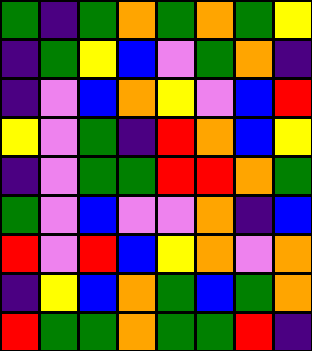[["green", "indigo", "green", "orange", "green", "orange", "green", "yellow"], ["indigo", "green", "yellow", "blue", "violet", "green", "orange", "indigo"], ["indigo", "violet", "blue", "orange", "yellow", "violet", "blue", "red"], ["yellow", "violet", "green", "indigo", "red", "orange", "blue", "yellow"], ["indigo", "violet", "green", "green", "red", "red", "orange", "green"], ["green", "violet", "blue", "violet", "violet", "orange", "indigo", "blue"], ["red", "violet", "red", "blue", "yellow", "orange", "violet", "orange"], ["indigo", "yellow", "blue", "orange", "green", "blue", "green", "orange"], ["red", "green", "green", "orange", "green", "green", "red", "indigo"]]